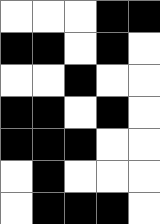[["white", "white", "white", "black", "black"], ["black", "black", "white", "black", "white"], ["white", "white", "black", "white", "white"], ["black", "black", "white", "black", "white"], ["black", "black", "black", "white", "white"], ["white", "black", "white", "white", "white"], ["white", "black", "black", "black", "white"]]